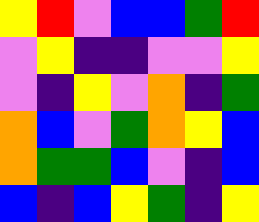[["yellow", "red", "violet", "blue", "blue", "green", "red"], ["violet", "yellow", "indigo", "indigo", "violet", "violet", "yellow"], ["violet", "indigo", "yellow", "violet", "orange", "indigo", "green"], ["orange", "blue", "violet", "green", "orange", "yellow", "blue"], ["orange", "green", "green", "blue", "violet", "indigo", "blue"], ["blue", "indigo", "blue", "yellow", "green", "indigo", "yellow"]]